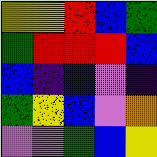[["yellow", "yellow", "red", "blue", "green"], ["green", "red", "red", "red", "blue"], ["blue", "indigo", "blue", "violet", "indigo"], ["green", "yellow", "blue", "violet", "orange"], ["violet", "violet", "green", "blue", "yellow"]]